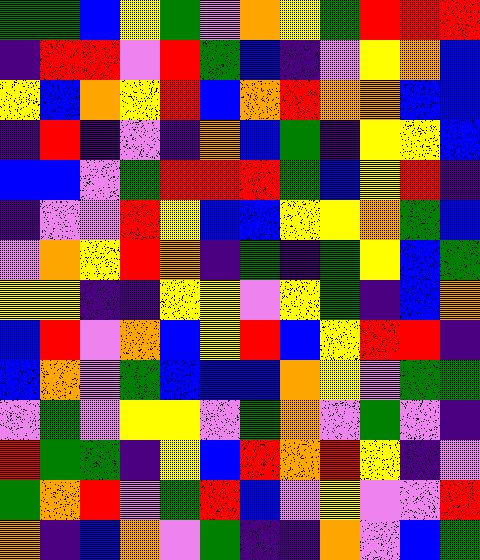[["green", "green", "blue", "yellow", "green", "violet", "orange", "yellow", "green", "red", "red", "red"], ["indigo", "red", "red", "violet", "red", "green", "blue", "indigo", "violet", "yellow", "orange", "blue"], ["yellow", "blue", "orange", "yellow", "red", "blue", "orange", "red", "orange", "orange", "blue", "blue"], ["indigo", "red", "indigo", "violet", "indigo", "orange", "blue", "green", "indigo", "yellow", "yellow", "blue"], ["blue", "blue", "violet", "green", "red", "red", "red", "green", "blue", "yellow", "red", "indigo"], ["indigo", "violet", "violet", "red", "yellow", "blue", "blue", "yellow", "yellow", "orange", "green", "blue"], ["violet", "orange", "yellow", "red", "orange", "indigo", "green", "indigo", "green", "yellow", "blue", "green"], ["yellow", "yellow", "indigo", "indigo", "yellow", "yellow", "violet", "yellow", "green", "indigo", "blue", "orange"], ["blue", "red", "violet", "orange", "blue", "yellow", "red", "blue", "yellow", "red", "red", "indigo"], ["blue", "orange", "violet", "green", "blue", "blue", "blue", "orange", "yellow", "violet", "green", "green"], ["violet", "green", "violet", "yellow", "yellow", "violet", "green", "orange", "violet", "green", "violet", "indigo"], ["red", "green", "green", "indigo", "yellow", "blue", "red", "orange", "red", "yellow", "indigo", "violet"], ["green", "orange", "red", "violet", "green", "red", "blue", "violet", "yellow", "violet", "violet", "red"], ["orange", "indigo", "blue", "orange", "violet", "green", "indigo", "indigo", "orange", "violet", "blue", "green"]]